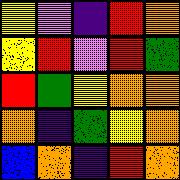[["yellow", "violet", "indigo", "red", "orange"], ["yellow", "red", "violet", "red", "green"], ["red", "green", "yellow", "orange", "orange"], ["orange", "indigo", "green", "yellow", "orange"], ["blue", "orange", "indigo", "red", "orange"]]